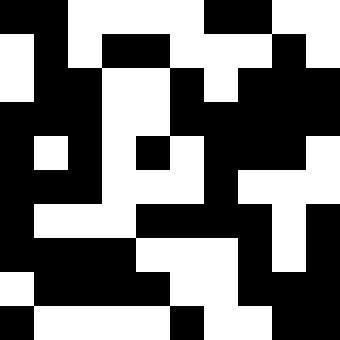[["black", "black", "white", "white", "white", "white", "black", "black", "white", "white"], ["white", "black", "white", "black", "black", "white", "white", "white", "black", "white"], ["white", "black", "black", "white", "white", "black", "white", "black", "black", "black"], ["black", "black", "black", "white", "white", "black", "black", "black", "black", "black"], ["black", "white", "black", "white", "black", "white", "black", "black", "black", "white"], ["black", "black", "black", "white", "white", "white", "black", "white", "white", "white"], ["black", "white", "white", "white", "black", "black", "black", "black", "white", "black"], ["black", "black", "black", "black", "white", "white", "white", "black", "white", "black"], ["white", "black", "black", "black", "black", "white", "white", "black", "black", "black"], ["black", "white", "white", "white", "white", "black", "white", "white", "black", "black"]]